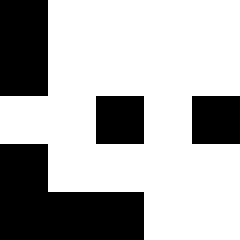[["black", "white", "white", "white", "white"], ["black", "white", "white", "white", "white"], ["white", "white", "black", "white", "black"], ["black", "white", "white", "white", "white"], ["black", "black", "black", "white", "white"]]